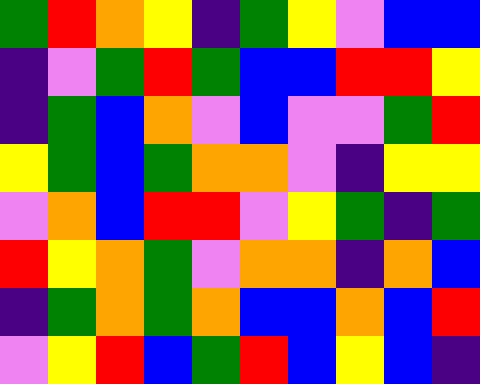[["green", "red", "orange", "yellow", "indigo", "green", "yellow", "violet", "blue", "blue"], ["indigo", "violet", "green", "red", "green", "blue", "blue", "red", "red", "yellow"], ["indigo", "green", "blue", "orange", "violet", "blue", "violet", "violet", "green", "red"], ["yellow", "green", "blue", "green", "orange", "orange", "violet", "indigo", "yellow", "yellow"], ["violet", "orange", "blue", "red", "red", "violet", "yellow", "green", "indigo", "green"], ["red", "yellow", "orange", "green", "violet", "orange", "orange", "indigo", "orange", "blue"], ["indigo", "green", "orange", "green", "orange", "blue", "blue", "orange", "blue", "red"], ["violet", "yellow", "red", "blue", "green", "red", "blue", "yellow", "blue", "indigo"]]